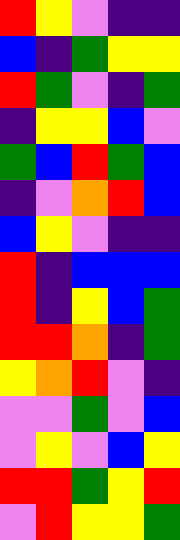[["red", "yellow", "violet", "indigo", "indigo"], ["blue", "indigo", "green", "yellow", "yellow"], ["red", "green", "violet", "indigo", "green"], ["indigo", "yellow", "yellow", "blue", "violet"], ["green", "blue", "red", "green", "blue"], ["indigo", "violet", "orange", "red", "blue"], ["blue", "yellow", "violet", "indigo", "indigo"], ["red", "indigo", "blue", "blue", "blue"], ["red", "indigo", "yellow", "blue", "green"], ["red", "red", "orange", "indigo", "green"], ["yellow", "orange", "red", "violet", "indigo"], ["violet", "violet", "green", "violet", "blue"], ["violet", "yellow", "violet", "blue", "yellow"], ["red", "red", "green", "yellow", "red"], ["violet", "red", "yellow", "yellow", "green"]]